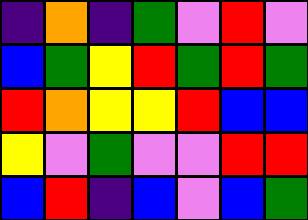[["indigo", "orange", "indigo", "green", "violet", "red", "violet"], ["blue", "green", "yellow", "red", "green", "red", "green"], ["red", "orange", "yellow", "yellow", "red", "blue", "blue"], ["yellow", "violet", "green", "violet", "violet", "red", "red"], ["blue", "red", "indigo", "blue", "violet", "blue", "green"]]